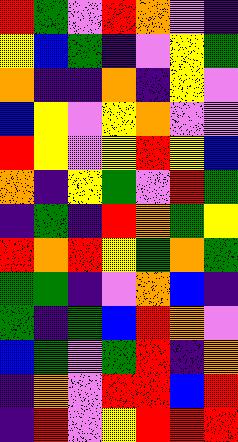[["red", "green", "violet", "red", "orange", "violet", "indigo"], ["yellow", "blue", "green", "indigo", "violet", "yellow", "green"], ["orange", "indigo", "indigo", "orange", "indigo", "yellow", "violet"], ["blue", "yellow", "violet", "yellow", "orange", "violet", "violet"], ["red", "yellow", "violet", "yellow", "red", "yellow", "blue"], ["orange", "indigo", "yellow", "green", "violet", "red", "green"], ["indigo", "green", "indigo", "red", "orange", "green", "yellow"], ["red", "orange", "red", "yellow", "green", "orange", "green"], ["green", "green", "indigo", "violet", "orange", "blue", "indigo"], ["green", "indigo", "green", "blue", "red", "orange", "violet"], ["blue", "green", "violet", "green", "red", "indigo", "orange"], ["indigo", "orange", "violet", "red", "red", "blue", "red"], ["indigo", "red", "violet", "yellow", "red", "red", "red"]]